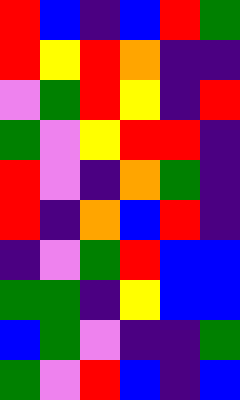[["red", "blue", "indigo", "blue", "red", "green"], ["red", "yellow", "red", "orange", "indigo", "indigo"], ["violet", "green", "red", "yellow", "indigo", "red"], ["green", "violet", "yellow", "red", "red", "indigo"], ["red", "violet", "indigo", "orange", "green", "indigo"], ["red", "indigo", "orange", "blue", "red", "indigo"], ["indigo", "violet", "green", "red", "blue", "blue"], ["green", "green", "indigo", "yellow", "blue", "blue"], ["blue", "green", "violet", "indigo", "indigo", "green"], ["green", "violet", "red", "blue", "indigo", "blue"]]